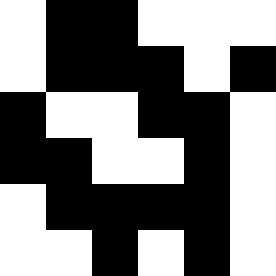[["white", "black", "black", "white", "white", "white"], ["white", "black", "black", "black", "white", "black"], ["black", "white", "white", "black", "black", "white"], ["black", "black", "white", "white", "black", "white"], ["white", "black", "black", "black", "black", "white"], ["white", "white", "black", "white", "black", "white"]]